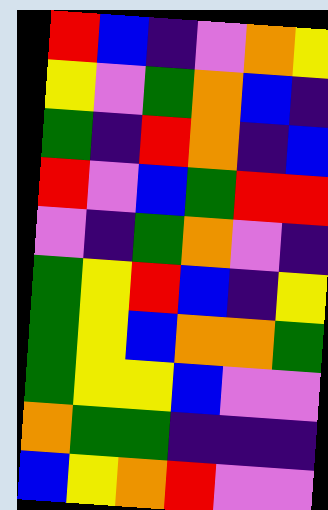[["red", "blue", "indigo", "violet", "orange", "yellow"], ["yellow", "violet", "green", "orange", "blue", "indigo"], ["green", "indigo", "red", "orange", "indigo", "blue"], ["red", "violet", "blue", "green", "red", "red"], ["violet", "indigo", "green", "orange", "violet", "indigo"], ["green", "yellow", "red", "blue", "indigo", "yellow"], ["green", "yellow", "blue", "orange", "orange", "green"], ["green", "yellow", "yellow", "blue", "violet", "violet"], ["orange", "green", "green", "indigo", "indigo", "indigo"], ["blue", "yellow", "orange", "red", "violet", "violet"]]